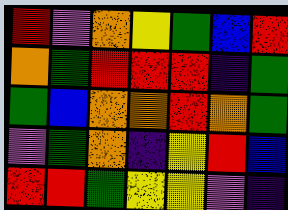[["red", "violet", "orange", "yellow", "green", "blue", "red"], ["orange", "green", "red", "red", "red", "indigo", "green"], ["green", "blue", "orange", "orange", "red", "orange", "green"], ["violet", "green", "orange", "indigo", "yellow", "red", "blue"], ["red", "red", "green", "yellow", "yellow", "violet", "indigo"]]